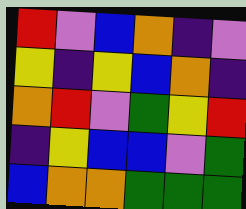[["red", "violet", "blue", "orange", "indigo", "violet"], ["yellow", "indigo", "yellow", "blue", "orange", "indigo"], ["orange", "red", "violet", "green", "yellow", "red"], ["indigo", "yellow", "blue", "blue", "violet", "green"], ["blue", "orange", "orange", "green", "green", "green"]]